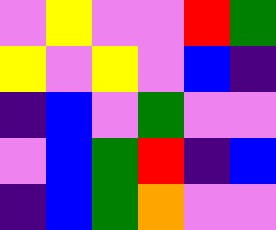[["violet", "yellow", "violet", "violet", "red", "green"], ["yellow", "violet", "yellow", "violet", "blue", "indigo"], ["indigo", "blue", "violet", "green", "violet", "violet"], ["violet", "blue", "green", "red", "indigo", "blue"], ["indigo", "blue", "green", "orange", "violet", "violet"]]